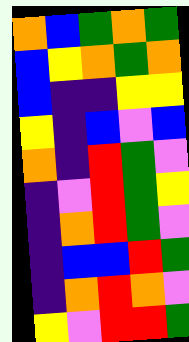[["orange", "blue", "green", "orange", "green"], ["blue", "yellow", "orange", "green", "orange"], ["blue", "indigo", "indigo", "yellow", "yellow"], ["yellow", "indigo", "blue", "violet", "blue"], ["orange", "indigo", "red", "green", "violet"], ["indigo", "violet", "red", "green", "yellow"], ["indigo", "orange", "red", "green", "violet"], ["indigo", "blue", "blue", "red", "green"], ["indigo", "orange", "red", "orange", "violet"], ["yellow", "violet", "red", "red", "green"]]